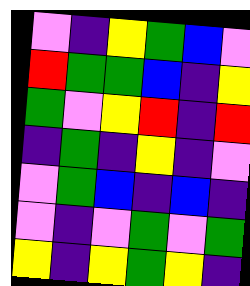[["violet", "indigo", "yellow", "green", "blue", "violet"], ["red", "green", "green", "blue", "indigo", "yellow"], ["green", "violet", "yellow", "red", "indigo", "red"], ["indigo", "green", "indigo", "yellow", "indigo", "violet"], ["violet", "green", "blue", "indigo", "blue", "indigo"], ["violet", "indigo", "violet", "green", "violet", "green"], ["yellow", "indigo", "yellow", "green", "yellow", "indigo"]]